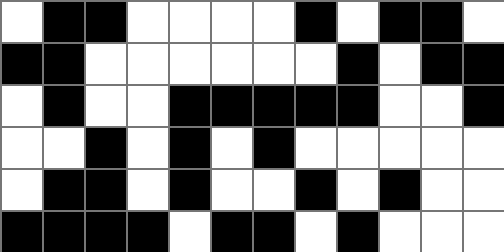[["white", "black", "black", "white", "white", "white", "white", "black", "white", "black", "black", "white"], ["black", "black", "white", "white", "white", "white", "white", "white", "black", "white", "black", "black"], ["white", "black", "white", "white", "black", "black", "black", "black", "black", "white", "white", "black"], ["white", "white", "black", "white", "black", "white", "black", "white", "white", "white", "white", "white"], ["white", "black", "black", "white", "black", "white", "white", "black", "white", "black", "white", "white"], ["black", "black", "black", "black", "white", "black", "black", "white", "black", "white", "white", "white"]]